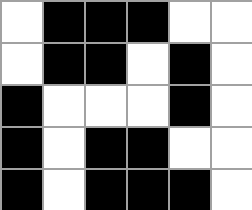[["white", "black", "black", "black", "white", "white"], ["white", "black", "black", "white", "black", "white"], ["black", "white", "white", "white", "black", "white"], ["black", "white", "black", "black", "white", "white"], ["black", "white", "black", "black", "black", "white"]]